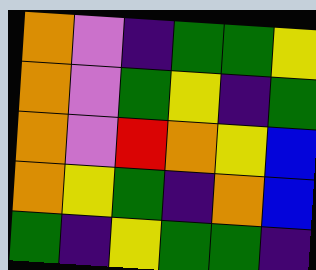[["orange", "violet", "indigo", "green", "green", "yellow"], ["orange", "violet", "green", "yellow", "indigo", "green"], ["orange", "violet", "red", "orange", "yellow", "blue"], ["orange", "yellow", "green", "indigo", "orange", "blue"], ["green", "indigo", "yellow", "green", "green", "indigo"]]